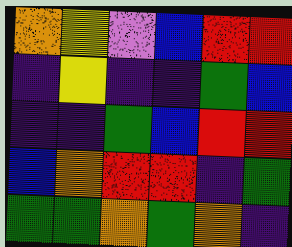[["orange", "yellow", "violet", "blue", "red", "red"], ["indigo", "yellow", "indigo", "indigo", "green", "blue"], ["indigo", "indigo", "green", "blue", "red", "red"], ["blue", "orange", "red", "red", "indigo", "green"], ["green", "green", "orange", "green", "orange", "indigo"]]